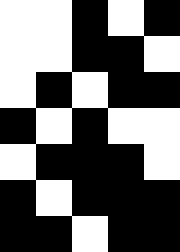[["white", "white", "black", "white", "black"], ["white", "white", "black", "black", "white"], ["white", "black", "white", "black", "black"], ["black", "white", "black", "white", "white"], ["white", "black", "black", "black", "white"], ["black", "white", "black", "black", "black"], ["black", "black", "white", "black", "black"]]